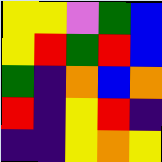[["yellow", "yellow", "violet", "green", "blue"], ["yellow", "red", "green", "red", "blue"], ["green", "indigo", "orange", "blue", "orange"], ["red", "indigo", "yellow", "red", "indigo"], ["indigo", "indigo", "yellow", "orange", "yellow"]]